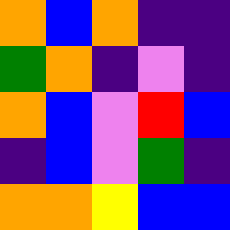[["orange", "blue", "orange", "indigo", "indigo"], ["green", "orange", "indigo", "violet", "indigo"], ["orange", "blue", "violet", "red", "blue"], ["indigo", "blue", "violet", "green", "indigo"], ["orange", "orange", "yellow", "blue", "blue"]]